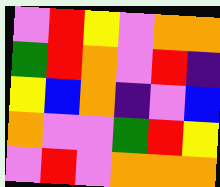[["violet", "red", "yellow", "violet", "orange", "orange"], ["green", "red", "orange", "violet", "red", "indigo"], ["yellow", "blue", "orange", "indigo", "violet", "blue"], ["orange", "violet", "violet", "green", "red", "yellow"], ["violet", "red", "violet", "orange", "orange", "orange"]]